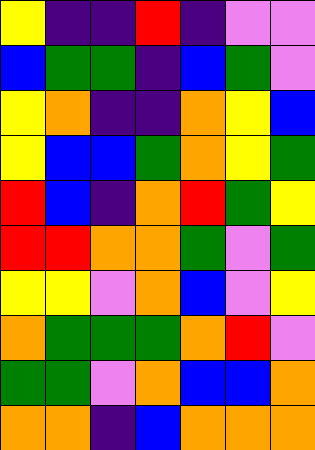[["yellow", "indigo", "indigo", "red", "indigo", "violet", "violet"], ["blue", "green", "green", "indigo", "blue", "green", "violet"], ["yellow", "orange", "indigo", "indigo", "orange", "yellow", "blue"], ["yellow", "blue", "blue", "green", "orange", "yellow", "green"], ["red", "blue", "indigo", "orange", "red", "green", "yellow"], ["red", "red", "orange", "orange", "green", "violet", "green"], ["yellow", "yellow", "violet", "orange", "blue", "violet", "yellow"], ["orange", "green", "green", "green", "orange", "red", "violet"], ["green", "green", "violet", "orange", "blue", "blue", "orange"], ["orange", "orange", "indigo", "blue", "orange", "orange", "orange"]]